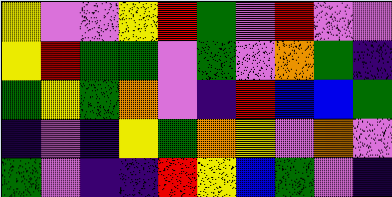[["yellow", "violet", "violet", "yellow", "red", "green", "violet", "red", "violet", "violet"], ["yellow", "red", "green", "green", "violet", "green", "violet", "orange", "green", "indigo"], ["green", "yellow", "green", "orange", "violet", "indigo", "red", "blue", "blue", "green"], ["indigo", "violet", "indigo", "yellow", "green", "orange", "yellow", "violet", "orange", "violet"], ["green", "violet", "indigo", "indigo", "red", "yellow", "blue", "green", "violet", "indigo"]]